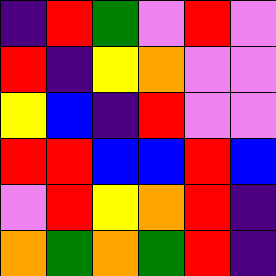[["indigo", "red", "green", "violet", "red", "violet"], ["red", "indigo", "yellow", "orange", "violet", "violet"], ["yellow", "blue", "indigo", "red", "violet", "violet"], ["red", "red", "blue", "blue", "red", "blue"], ["violet", "red", "yellow", "orange", "red", "indigo"], ["orange", "green", "orange", "green", "red", "indigo"]]